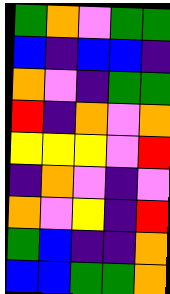[["green", "orange", "violet", "green", "green"], ["blue", "indigo", "blue", "blue", "indigo"], ["orange", "violet", "indigo", "green", "green"], ["red", "indigo", "orange", "violet", "orange"], ["yellow", "yellow", "yellow", "violet", "red"], ["indigo", "orange", "violet", "indigo", "violet"], ["orange", "violet", "yellow", "indigo", "red"], ["green", "blue", "indigo", "indigo", "orange"], ["blue", "blue", "green", "green", "orange"]]